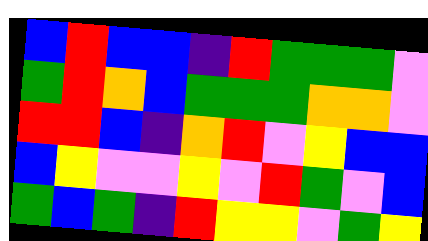[["blue", "red", "blue", "blue", "indigo", "red", "green", "green", "green", "violet"], ["green", "red", "orange", "blue", "green", "green", "green", "orange", "orange", "violet"], ["red", "red", "blue", "indigo", "orange", "red", "violet", "yellow", "blue", "blue"], ["blue", "yellow", "violet", "violet", "yellow", "violet", "red", "green", "violet", "blue"], ["green", "blue", "green", "indigo", "red", "yellow", "yellow", "violet", "green", "yellow"]]